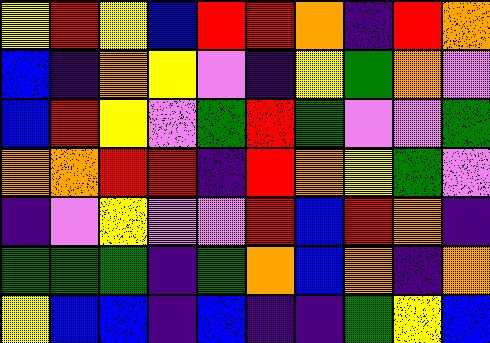[["yellow", "red", "yellow", "blue", "red", "red", "orange", "indigo", "red", "orange"], ["blue", "indigo", "orange", "yellow", "violet", "indigo", "yellow", "green", "orange", "violet"], ["blue", "red", "yellow", "violet", "green", "red", "green", "violet", "violet", "green"], ["orange", "orange", "red", "red", "indigo", "red", "orange", "yellow", "green", "violet"], ["indigo", "violet", "yellow", "violet", "violet", "red", "blue", "red", "orange", "indigo"], ["green", "green", "green", "indigo", "green", "orange", "blue", "orange", "indigo", "orange"], ["yellow", "blue", "blue", "indigo", "blue", "indigo", "indigo", "green", "yellow", "blue"]]